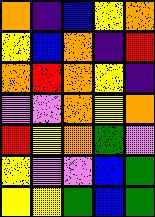[["orange", "indigo", "blue", "yellow", "orange"], ["yellow", "blue", "orange", "indigo", "red"], ["orange", "red", "orange", "yellow", "indigo"], ["violet", "violet", "orange", "yellow", "orange"], ["red", "yellow", "orange", "green", "violet"], ["yellow", "violet", "violet", "blue", "green"], ["yellow", "yellow", "green", "blue", "green"]]